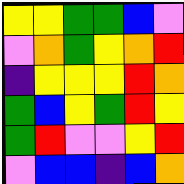[["yellow", "yellow", "green", "green", "blue", "violet"], ["violet", "orange", "green", "yellow", "orange", "red"], ["indigo", "yellow", "yellow", "yellow", "red", "orange"], ["green", "blue", "yellow", "green", "red", "yellow"], ["green", "red", "violet", "violet", "yellow", "red"], ["violet", "blue", "blue", "indigo", "blue", "orange"]]